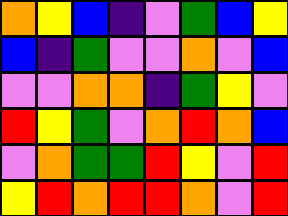[["orange", "yellow", "blue", "indigo", "violet", "green", "blue", "yellow"], ["blue", "indigo", "green", "violet", "violet", "orange", "violet", "blue"], ["violet", "violet", "orange", "orange", "indigo", "green", "yellow", "violet"], ["red", "yellow", "green", "violet", "orange", "red", "orange", "blue"], ["violet", "orange", "green", "green", "red", "yellow", "violet", "red"], ["yellow", "red", "orange", "red", "red", "orange", "violet", "red"]]